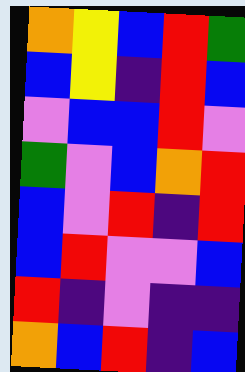[["orange", "yellow", "blue", "red", "green"], ["blue", "yellow", "indigo", "red", "blue"], ["violet", "blue", "blue", "red", "violet"], ["green", "violet", "blue", "orange", "red"], ["blue", "violet", "red", "indigo", "red"], ["blue", "red", "violet", "violet", "blue"], ["red", "indigo", "violet", "indigo", "indigo"], ["orange", "blue", "red", "indigo", "blue"]]